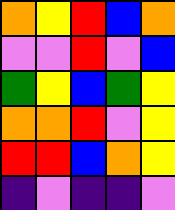[["orange", "yellow", "red", "blue", "orange"], ["violet", "violet", "red", "violet", "blue"], ["green", "yellow", "blue", "green", "yellow"], ["orange", "orange", "red", "violet", "yellow"], ["red", "red", "blue", "orange", "yellow"], ["indigo", "violet", "indigo", "indigo", "violet"]]